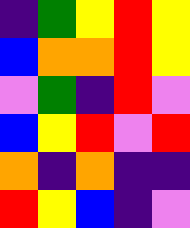[["indigo", "green", "yellow", "red", "yellow"], ["blue", "orange", "orange", "red", "yellow"], ["violet", "green", "indigo", "red", "violet"], ["blue", "yellow", "red", "violet", "red"], ["orange", "indigo", "orange", "indigo", "indigo"], ["red", "yellow", "blue", "indigo", "violet"]]